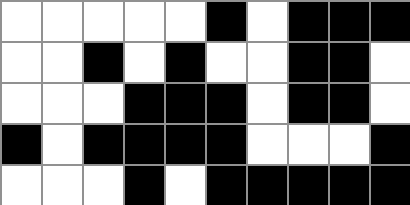[["white", "white", "white", "white", "white", "black", "white", "black", "black", "black"], ["white", "white", "black", "white", "black", "white", "white", "black", "black", "white"], ["white", "white", "white", "black", "black", "black", "white", "black", "black", "white"], ["black", "white", "black", "black", "black", "black", "white", "white", "white", "black"], ["white", "white", "white", "black", "white", "black", "black", "black", "black", "black"]]